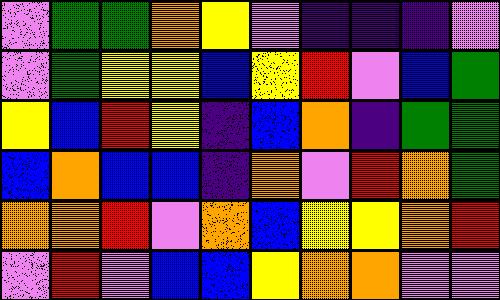[["violet", "green", "green", "orange", "yellow", "violet", "indigo", "indigo", "indigo", "violet"], ["violet", "green", "yellow", "yellow", "blue", "yellow", "red", "violet", "blue", "green"], ["yellow", "blue", "red", "yellow", "indigo", "blue", "orange", "indigo", "green", "green"], ["blue", "orange", "blue", "blue", "indigo", "orange", "violet", "red", "orange", "green"], ["orange", "orange", "red", "violet", "orange", "blue", "yellow", "yellow", "orange", "red"], ["violet", "red", "violet", "blue", "blue", "yellow", "orange", "orange", "violet", "violet"]]